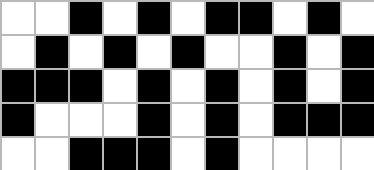[["white", "white", "black", "white", "black", "white", "black", "black", "white", "black", "white"], ["white", "black", "white", "black", "white", "black", "white", "white", "black", "white", "black"], ["black", "black", "black", "white", "black", "white", "black", "white", "black", "white", "black"], ["black", "white", "white", "white", "black", "white", "black", "white", "black", "black", "black"], ["white", "white", "black", "black", "black", "white", "black", "white", "white", "white", "white"]]